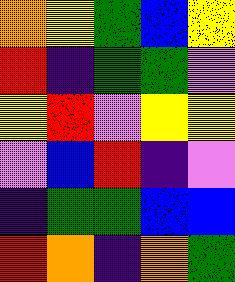[["orange", "yellow", "green", "blue", "yellow"], ["red", "indigo", "green", "green", "violet"], ["yellow", "red", "violet", "yellow", "yellow"], ["violet", "blue", "red", "indigo", "violet"], ["indigo", "green", "green", "blue", "blue"], ["red", "orange", "indigo", "orange", "green"]]